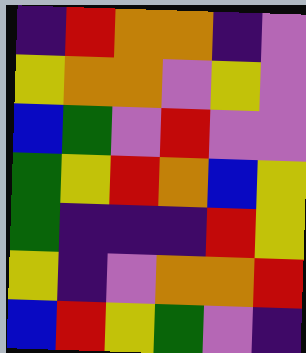[["indigo", "red", "orange", "orange", "indigo", "violet"], ["yellow", "orange", "orange", "violet", "yellow", "violet"], ["blue", "green", "violet", "red", "violet", "violet"], ["green", "yellow", "red", "orange", "blue", "yellow"], ["green", "indigo", "indigo", "indigo", "red", "yellow"], ["yellow", "indigo", "violet", "orange", "orange", "red"], ["blue", "red", "yellow", "green", "violet", "indigo"]]